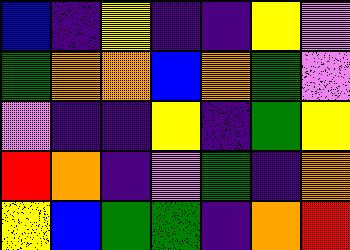[["blue", "indigo", "yellow", "indigo", "indigo", "yellow", "violet"], ["green", "orange", "orange", "blue", "orange", "green", "violet"], ["violet", "indigo", "indigo", "yellow", "indigo", "green", "yellow"], ["red", "orange", "indigo", "violet", "green", "indigo", "orange"], ["yellow", "blue", "green", "green", "indigo", "orange", "red"]]